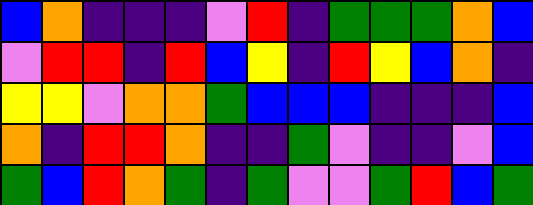[["blue", "orange", "indigo", "indigo", "indigo", "violet", "red", "indigo", "green", "green", "green", "orange", "blue"], ["violet", "red", "red", "indigo", "red", "blue", "yellow", "indigo", "red", "yellow", "blue", "orange", "indigo"], ["yellow", "yellow", "violet", "orange", "orange", "green", "blue", "blue", "blue", "indigo", "indigo", "indigo", "blue"], ["orange", "indigo", "red", "red", "orange", "indigo", "indigo", "green", "violet", "indigo", "indigo", "violet", "blue"], ["green", "blue", "red", "orange", "green", "indigo", "green", "violet", "violet", "green", "red", "blue", "green"]]